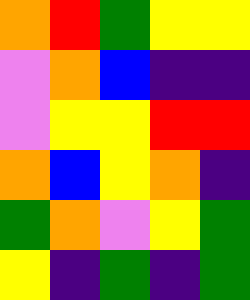[["orange", "red", "green", "yellow", "yellow"], ["violet", "orange", "blue", "indigo", "indigo"], ["violet", "yellow", "yellow", "red", "red"], ["orange", "blue", "yellow", "orange", "indigo"], ["green", "orange", "violet", "yellow", "green"], ["yellow", "indigo", "green", "indigo", "green"]]